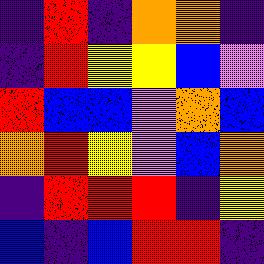[["indigo", "red", "indigo", "orange", "orange", "indigo"], ["indigo", "red", "yellow", "yellow", "blue", "violet"], ["red", "blue", "blue", "violet", "orange", "blue"], ["orange", "red", "yellow", "violet", "blue", "orange"], ["indigo", "red", "red", "red", "indigo", "yellow"], ["blue", "indigo", "blue", "red", "red", "indigo"]]